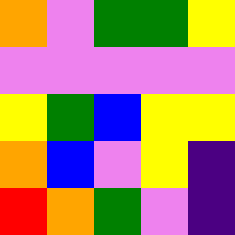[["orange", "violet", "green", "green", "yellow"], ["violet", "violet", "violet", "violet", "violet"], ["yellow", "green", "blue", "yellow", "yellow"], ["orange", "blue", "violet", "yellow", "indigo"], ["red", "orange", "green", "violet", "indigo"]]